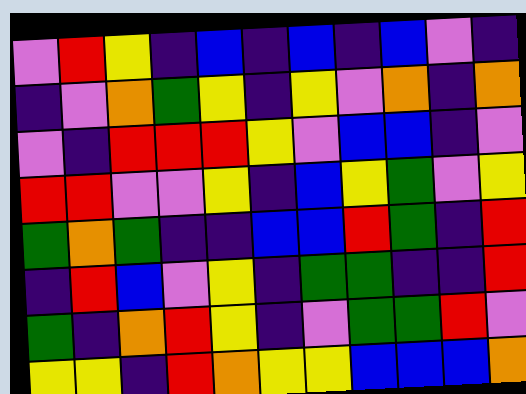[["violet", "red", "yellow", "indigo", "blue", "indigo", "blue", "indigo", "blue", "violet", "indigo"], ["indigo", "violet", "orange", "green", "yellow", "indigo", "yellow", "violet", "orange", "indigo", "orange"], ["violet", "indigo", "red", "red", "red", "yellow", "violet", "blue", "blue", "indigo", "violet"], ["red", "red", "violet", "violet", "yellow", "indigo", "blue", "yellow", "green", "violet", "yellow"], ["green", "orange", "green", "indigo", "indigo", "blue", "blue", "red", "green", "indigo", "red"], ["indigo", "red", "blue", "violet", "yellow", "indigo", "green", "green", "indigo", "indigo", "red"], ["green", "indigo", "orange", "red", "yellow", "indigo", "violet", "green", "green", "red", "violet"], ["yellow", "yellow", "indigo", "red", "orange", "yellow", "yellow", "blue", "blue", "blue", "orange"]]